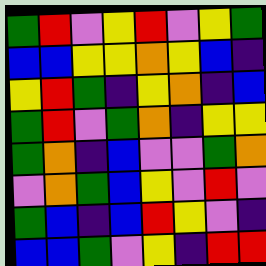[["green", "red", "violet", "yellow", "red", "violet", "yellow", "green"], ["blue", "blue", "yellow", "yellow", "orange", "yellow", "blue", "indigo"], ["yellow", "red", "green", "indigo", "yellow", "orange", "indigo", "blue"], ["green", "red", "violet", "green", "orange", "indigo", "yellow", "yellow"], ["green", "orange", "indigo", "blue", "violet", "violet", "green", "orange"], ["violet", "orange", "green", "blue", "yellow", "violet", "red", "violet"], ["green", "blue", "indigo", "blue", "red", "yellow", "violet", "indigo"], ["blue", "blue", "green", "violet", "yellow", "indigo", "red", "red"]]